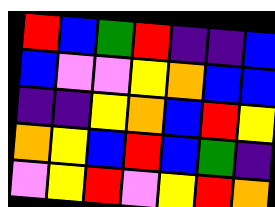[["red", "blue", "green", "red", "indigo", "indigo", "blue"], ["blue", "violet", "violet", "yellow", "orange", "blue", "blue"], ["indigo", "indigo", "yellow", "orange", "blue", "red", "yellow"], ["orange", "yellow", "blue", "red", "blue", "green", "indigo"], ["violet", "yellow", "red", "violet", "yellow", "red", "orange"]]